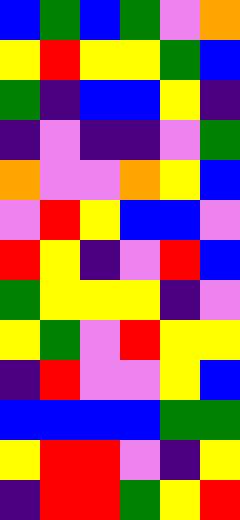[["blue", "green", "blue", "green", "violet", "orange"], ["yellow", "red", "yellow", "yellow", "green", "blue"], ["green", "indigo", "blue", "blue", "yellow", "indigo"], ["indigo", "violet", "indigo", "indigo", "violet", "green"], ["orange", "violet", "violet", "orange", "yellow", "blue"], ["violet", "red", "yellow", "blue", "blue", "violet"], ["red", "yellow", "indigo", "violet", "red", "blue"], ["green", "yellow", "yellow", "yellow", "indigo", "violet"], ["yellow", "green", "violet", "red", "yellow", "yellow"], ["indigo", "red", "violet", "violet", "yellow", "blue"], ["blue", "blue", "blue", "blue", "green", "green"], ["yellow", "red", "red", "violet", "indigo", "yellow"], ["indigo", "red", "red", "green", "yellow", "red"]]